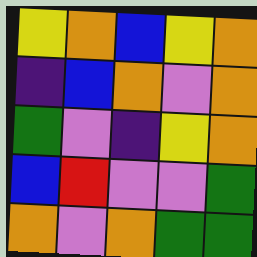[["yellow", "orange", "blue", "yellow", "orange"], ["indigo", "blue", "orange", "violet", "orange"], ["green", "violet", "indigo", "yellow", "orange"], ["blue", "red", "violet", "violet", "green"], ["orange", "violet", "orange", "green", "green"]]